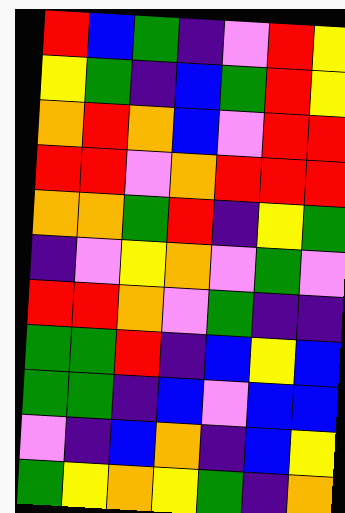[["red", "blue", "green", "indigo", "violet", "red", "yellow"], ["yellow", "green", "indigo", "blue", "green", "red", "yellow"], ["orange", "red", "orange", "blue", "violet", "red", "red"], ["red", "red", "violet", "orange", "red", "red", "red"], ["orange", "orange", "green", "red", "indigo", "yellow", "green"], ["indigo", "violet", "yellow", "orange", "violet", "green", "violet"], ["red", "red", "orange", "violet", "green", "indigo", "indigo"], ["green", "green", "red", "indigo", "blue", "yellow", "blue"], ["green", "green", "indigo", "blue", "violet", "blue", "blue"], ["violet", "indigo", "blue", "orange", "indigo", "blue", "yellow"], ["green", "yellow", "orange", "yellow", "green", "indigo", "orange"]]